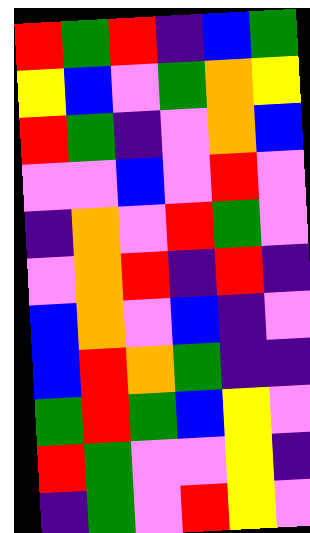[["red", "green", "red", "indigo", "blue", "green"], ["yellow", "blue", "violet", "green", "orange", "yellow"], ["red", "green", "indigo", "violet", "orange", "blue"], ["violet", "violet", "blue", "violet", "red", "violet"], ["indigo", "orange", "violet", "red", "green", "violet"], ["violet", "orange", "red", "indigo", "red", "indigo"], ["blue", "orange", "violet", "blue", "indigo", "violet"], ["blue", "red", "orange", "green", "indigo", "indigo"], ["green", "red", "green", "blue", "yellow", "violet"], ["red", "green", "violet", "violet", "yellow", "indigo"], ["indigo", "green", "violet", "red", "yellow", "violet"]]